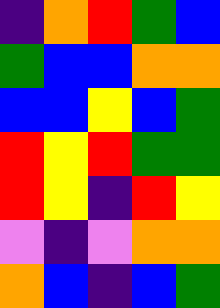[["indigo", "orange", "red", "green", "blue"], ["green", "blue", "blue", "orange", "orange"], ["blue", "blue", "yellow", "blue", "green"], ["red", "yellow", "red", "green", "green"], ["red", "yellow", "indigo", "red", "yellow"], ["violet", "indigo", "violet", "orange", "orange"], ["orange", "blue", "indigo", "blue", "green"]]